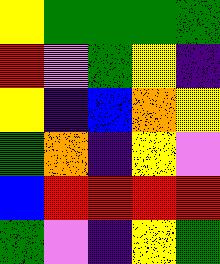[["yellow", "green", "green", "green", "green"], ["red", "violet", "green", "yellow", "indigo"], ["yellow", "indigo", "blue", "orange", "yellow"], ["green", "orange", "indigo", "yellow", "violet"], ["blue", "red", "red", "red", "red"], ["green", "violet", "indigo", "yellow", "green"]]